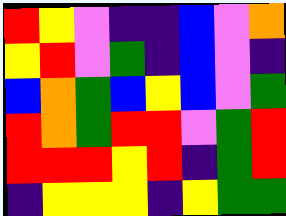[["red", "yellow", "violet", "indigo", "indigo", "blue", "violet", "orange"], ["yellow", "red", "violet", "green", "indigo", "blue", "violet", "indigo"], ["blue", "orange", "green", "blue", "yellow", "blue", "violet", "green"], ["red", "orange", "green", "red", "red", "violet", "green", "red"], ["red", "red", "red", "yellow", "red", "indigo", "green", "red"], ["indigo", "yellow", "yellow", "yellow", "indigo", "yellow", "green", "green"]]